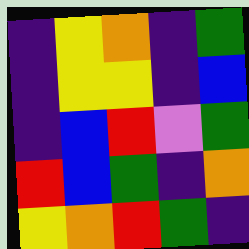[["indigo", "yellow", "orange", "indigo", "green"], ["indigo", "yellow", "yellow", "indigo", "blue"], ["indigo", "blue", "red", "violet", "green"], ["red", "blue", "green", "indigo", "orange"], ["yellow", "orange", "red", "green", "indigo"]]